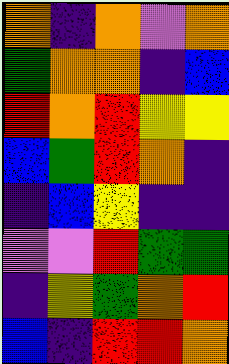[["orange", "indigo", "orange", "violet", "orange"], ["green", "orange", "orange", "indigo", "blue"], ["red", "orange", "red", "yellow", "yellow"], ["blue", "green", "red", "orange", "indigo"], ["indigo", "blue", "yellow", "indigo", "indigo"], ["violet", "violet", "red", "green", "green"], ["indigo", "yellow", "green", "orange", "red"], ["blue", "indigo", "red", "red", "orange"]]